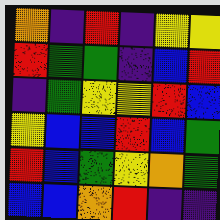[["orange", "indigo", "red", "indigo", "yellow", "yellow"], ["red", "green", "green", "indigo", "blue", "red"], ["indigo", "green", "yellow", "yellow", "red", "blue"], ["yellow", "blue", "blue", "red", "blue", "green"], ["red", "blue", "green", "yellow", "orange", "green"], ["blue", "blue", "orange", "red", "indigo", "indigo"]]